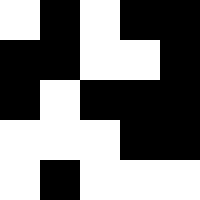[["white", "black", "white", "black", "black"], ["black", "black", "white", "white", "black"], ["black", "white", "black", "black", "black"], ["white", "white", "white", "black", "black"], ["white", "black", "white", "white", "white"]]